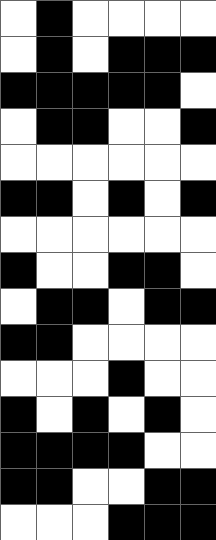[["white", "black", "white", "white", "white", "white"], ["white", "black", "white", "black", "black", "black"], ["black", "black", "black", "black", "black", "white"], ["white", "black", "black", "white", "white", "black"], ["white", "white", "white", "white", "white", "white"], ["black", "black", "white", "black", "white", "black"], ["white", "white", "white", "white", "white", "white"], ["black", "white", "white", "black", "black", "white"], ["white", "black", "black", "white", "black", "black"], ["black", "black", "white", "white", "white", "white"], ["white", "white", "white", "black", "white", "white"], ["black", "white", "black", "white", "black", "white"], ["black", "black", "black", "black", "white", "white"], ["black", "black", "white", "white", "black", "black"], ["white", "white", "white", "black", "black", "black"]]